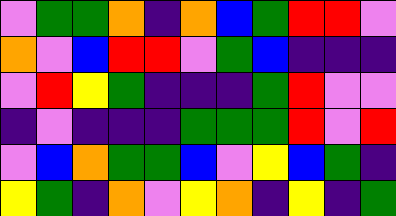[["violet", "green", "green", "orange", "indigo", "orange", "blue", "green", "red", "red", "violet"], ["orange", "violet", "blue", "red", "red", "violet", "green", "blue", "indigo", "indigo", "indigo"], ["violet", "red", "yellow", "green", "indigo", "indigo", "indigo", "green", "red", "violet", "violet"], ["indigo", "violet", "indigo", "indigo", "indigo", "green", "green", "green", "red", "violet", "red"], ["violet", "blue", "orange", "green", "green", "blue", "violet", "yellow", "blue", "green", "indigo"], ["yellow", "green", "indigo", "orange", "violet", "yellow", "orange", "indigo", "yellow", "indigo", "green"]]